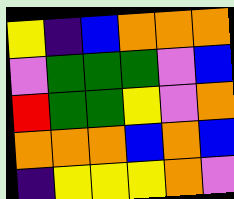[["yellow", "indigo", "blue", "orange", "orange", "orange"], ["violet", "green", "green", "green", "violet", "blue"], ["red", "green", "green", "yellow", "violet", "orange"], ["orange", "orange", "orange", "blue", "orange", "blue"], ["indigo", "yellow", "yellow", "yellow", "orange", "violet"]]